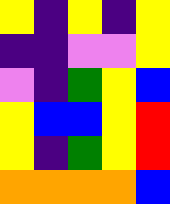[["yellow", "indigo", "yellow", "indigo", "yellow"], ["indigo", "indigo", "violet", "violet", "yellow"], ["violet", "indigo", "green", "yellow", "blue"], ["yellow", "blue", "blue", "yellow", "red"], ["yellow", "indigo", "green", "yellow", "red"], ["orange", "orange", "orange", "orange", "blue"]]